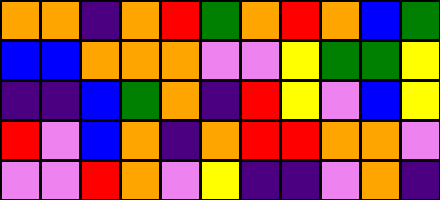[["orange", "orange", "indigo", "orange", "red", "green", "orange", "red", "orange", "blue", "green"], ["blue", "blue", "orange", "orange", "orange", "violet", "violet", "yellow", "green", "green", "yellow"], ["indigo", "indigo", "blue", "green", "orange", "indigo", "red", "yellow", "violet", "blue", "yellow"], ["red", "violet", "blue", "orange", "indigo", "orange", "red", "red", "orange", "orange", "violet"], ["violet", "violet", "red", "orange", "violet", "yellow", "indigo", "indigo", "violet", "orange", "indigo"]]